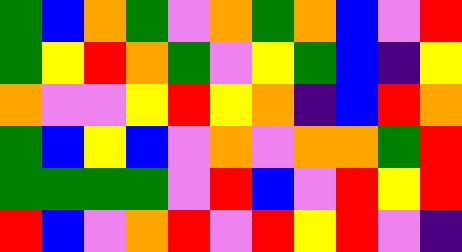[["green", "blue", "orange", "green", "violet", "orange", "green", "orange", "blue", "violet", "red"], ["green", "yellow", "red", "orange", "green", "violet", "yellow", "green", "blue", "indigo", "yellow"], ["orange", "violet", "violet", "yellow", "red", "yellow", "orange", "indigo", "blue", "red", "orange"], ["green", "blue", "yellow", "blue", "violet", "orange", "violet", "orange", "orange", "green", "red"], ["green", "green", "green", "green", "violet", "red", "blue", "violet", "red", "yellow", "red"], ["red", "blue", "violet", "orange", "red", "violet", "red", "yellow", "red", "violet", "indigo"]]